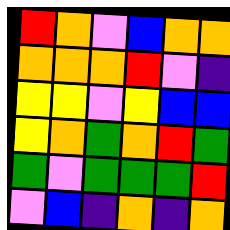[["red", "orange", "violet", "blue", "orange", "orange"], ["orange", "orange", "orange", "red", "violet", "indigo"], ["yellow", "yellow", "violet", "yellow", "blue", "blue"], ["yellow", "orange", "green", "orange", "red", "green"], ["green", "violet", "green", "green", "green", "red"], ["violet", "blue", "indigo", "orange", "indigo", "orange"]]